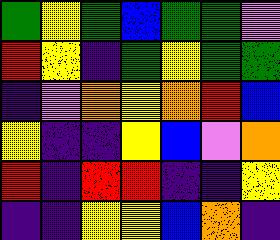[["green", "yellow", "green", "blue", "green", "green", "violet"], ["red", "yellow", "indigo", "green", "yellow", "green", "green"], ["indigo", "violet", "orange", "yellow", "orange", "red", "blue"], ["yellow", "indigo", "indigo", "yellow", "blue", "violet", "orange"], ["red", "indigo", "red", "red", "indigo", "indigo", "yellow"], ["indigo", "indigo", "yellow", "yellow", "blue", "orange", "indigo"]]